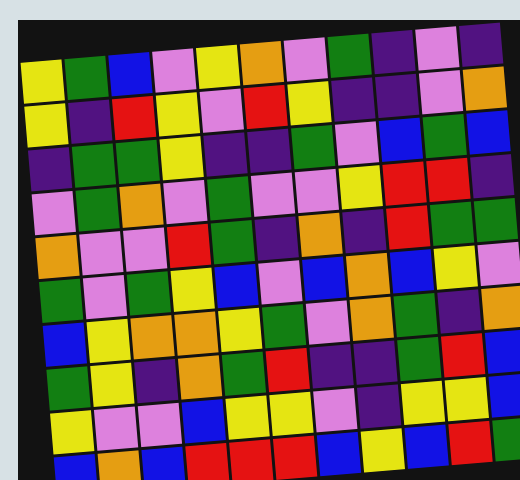[["yellow", "green", "blue", "violet", "yellow", "orange", "violet", "green", "indigo", "violet", "indigo"], ["yellow", "indigo", "red", "yellow", "violet", "red", "yellow", "indigo", "indigo", "violet", "orange"], ["indigo", "green", "green", "yellow", "indigo", "indigo", "green", "violet", "blue", "green", "blue"], ["violet", "green", "orange", "violet", "green", "violet", "violet", "yellow", "red", "red", "indigo"], ["orange", "violet", "violet", "red", "green", "indigo", "orange", "indigo", "red", "green", "green"], ["green", "violet", "green", "yellow", "blue", "violet", "blue", "orange", "blue", "yellow", "violet"], ["blue", "yellow", "orange", "orange", "yellow", "green", "violet", "orange", "green", "indigo", "orange"], ["green", "yellow", "indigo", "orange", "green", "red", "indigo", "indigo", "green", "red", "blue"], ["yellow", "violet", "violet", "blue", "yellow", "yellow", "violet", "indigo", "yellow", "yellow", "blue"], ["blue", "orange", "blue", "red", "red", "red", "blue", "yellow", "blue", "red", "green"]]